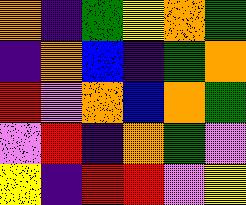[["orange", "indigo", "green", "yellow", "orange", "green"], ["indigo", "orange", "blue", "indigo", "green", "orange"], ["red", "violet", "orange", "blue", "orange", "green"], ["violet", "red", "indigo", "orange", "green", "violet"], ["yellow", "indigo", "red", "red", "violet", "yellow"]]